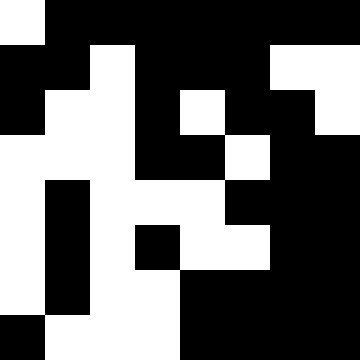[["white", "black", "black", "black", "black", "black", "black", "black"], ["black", "black", "white", "black", "black", "black", "white", "white"], ["black", "white", "white", "black", "white", "black", "black", "white"], ["white", "white", "white", "black", "black", "white", "black", "black"], ["white", "black", "white", "white", "white", "black", "black", "black"], ["white", "black", "white", "black", "white", "white", "black", "black"], ["white", "black", "white", "white", "black", "black", "black", "black"], ["black", "white", "white", "white", "black", "black", "black", "black"]]